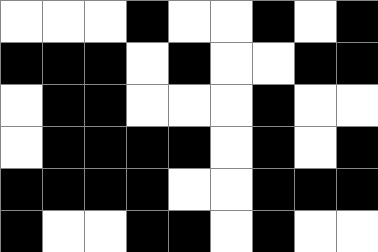[["white", "white", "white", "black", "white", "white", "black", "white", "black"], ["black", "black", "black", "white", "black", "white", "white", "black", "black"], ["white", "black", "black", "white", "white", "white", "black", "white", "white"], ["white", "black", "black", "black", "black", "white", "black", "white", "black"], ["black", "black", "black", "black", "white", "white", "black", "black", "black"], ["black", "white", "white", "black", "black", "white", "black", "white", "white"]]